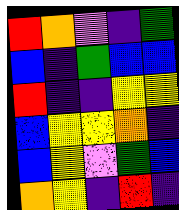[["red", "orange", "violet", "indigo", "green"], ["blue", "indigo", "green", "blue", "blue"], ["red", "indigo", "indigo", "yellow", "yellow"], ["blue", "yellow", "yellow", "orange", "indigo"], ["blue", "yellow", "violet", "green", "blue"], ["orange", "yellow", "indigo", "red", "indigo"]]